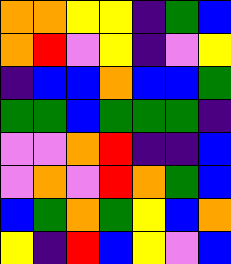[["orange", "orange", "yellow", "yellow", "indigo", "green", "blue"], ["orange", "red", "violet", "yellow", "indigo", "violet", "yellow"], ["indigo", "blue", "blue", "orange", "blue", "blue", "green"], ["green", "green", "blue", "green", "green", "green", "indigo"], ["violet", "violet", "orange", "red", "indigo", "indigo", "blue"], ["violet", "orange", "violet", "red", "orange", "green", "blue"], ["blue", "green", "orange", "green", "yellow", "blue", "orange"], ["yellow", "indigo", "red", "blue", "yellow", "violet", "blue"]]